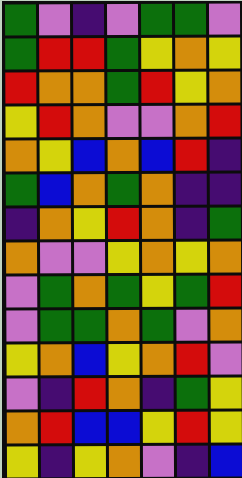[["green", "violet", "indigo", "violet", "green", "green", "violet"], ["green", "red", "red", "green", "yellow", "orange", "yellow"], ["red", "orange", "orange", "green", "red", "yellow", "orange"], ["yellow", "red", "orange", "violet", "violet", "orange", "red"], ["orange", "yellow", "blue", "orange", "blue", "red", "indigo"], ["green", "blue", "orange", "green", "orange", "indigo", "indigo"], ["indigo", "orange", "yellow", "red", "orange", "indigo", "green"], ["orange", "violet", "violet", "yellow", "orange", "yellow", "orange"], ["violet", "green", "orange", "green", "yellow", "green", "red"], ["violet", "green", "green", "orange", "green", "violet", "orange"], ["yellow", "orange", "blue", "yellow", "orange", "red", "violet"], ["violet", "indigo", "red", "orange", "indigo", "green", "yellow"], ["orange", "red", "blue", "blue", "yellow", "red", "yellow"], ["yellow", "indigo", "yellow", "orange", "violet", "indigo", "blue"]]